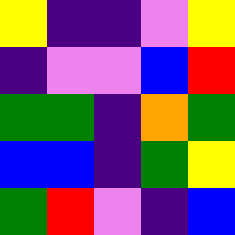[["yellow", "indigo", "indigo", "violet", "yellow"], ["indigo", "violet", "violet", "blue", "red"], ["green", "green", "indigo", "orange", "green"], ["blue", "blue", "indigo", "green", "yellow"], ["green", "red", "violet", "indigo", "blue"]]